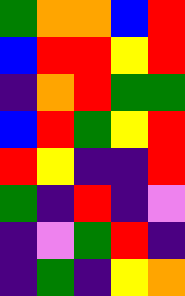[["green", "orange", "orange", "blue", "red"], ["blue", "red", "red", "yellow", "red"], ["indigo", "orange", "red", "green", "green"], ["blue", "red", "green", "yellow", "red"], ["red", "yellow", "indigo", "indigo", "red"], ["green", "indigo", "red", "indigo", "violet"], ["indigo", "violet", "green", "red", "indigo"], ["indigo", "green", "indigo", "yellow", "orange"]]